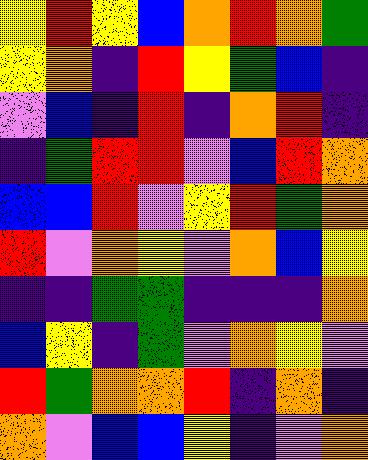[["yellow", "red", "yellow", "blue", "orange", "red", "orange", "green"], ["yellow", "orange", "indigo", "red", "yellow", "green", "blue", "indigo"], ["violet", "blue", "indigo", "red", "indigo", "orange", "red", "indigo"], ["indigo", "green", "red", "red", "violet", "blue", "red", "orange"], ["blue", "blue", "red", "violet", "yellow", "red", "green", "orange"], ["red", "violet", "orange", "yellow", "violet", "orange", "blue", "yellow"], ["indigo", "indigo", "green", "green", "indigo", "indigo", "indigo", "orange"], ["blue", "yellow", "indigo", "green", "violet", "orange", "yellow", "violet"], ["red", "green", "orange", "orange", "red", "indigo", "orange", "indigo"], ["orange", "violet", "blue", "blue", "yellow", "indigo", "violet", "orange"]]